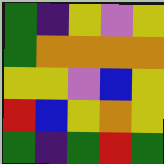[["green", "indigo", "yellow", "violet", "yellow"], ["green", "orange", "orange", "orange", "orange"], ["yellow", "yellow", "violet", "blue", "yellow"], ["red", "blue", "yellow", "orange", "yellow"], ["green", "indigo", "green", "red", "green"]]